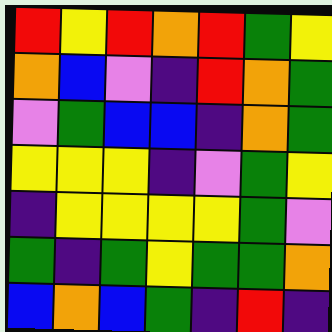[["red", "yellow", "red", "orange", "red", "green", "yellow"], ["orange", "blue", "violet", "indigo", "red", "orange", "green"], ["violet", "green", "blue", "blue", "indigo", "orange", "green"], ["yellow", "yellow", "yellow", "indigo", "violet", "green", "yellow"], ["indigo", "yellow", "yellow", "yellow", "yellow", "green", "violet"], ["green", "indigo", "green", "yellow", "green", "green", "orange"], ["blue", "orange", "blue", "green", "indigo", "red", "indigo"]]